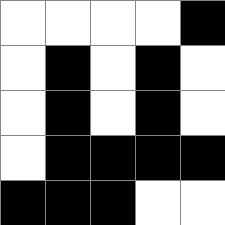[["white", "white", "white", "white", "black"], ["white", "black", "white", "black", "white"], ["white", "black", "white", "black", "white"], ["white", "black", "black", "black", "black"], ["black", "black", "black", "white", "white"]]